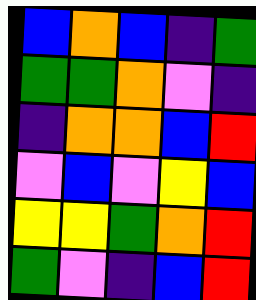[["blue", "orange", "blue", "indigo", "green"], ["green", "green", "orange", "violet", "indigo"], ["indigo", "orange", "orange", "blue", "red"], ["violet", "blue", "violet", "yellow", "blue"], ["yellow", "yellow", "green", "orange", "red"], ["green", "violet", "indigo", "blue", "red"]]